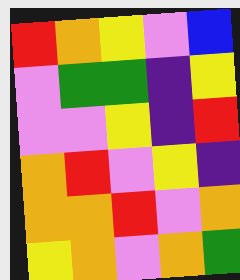[["red", "orange", "yellow", "violet", "blue"], ["violet", "green", "green", "indigo", "yellow"], ["violet", "violet", "yellow", "indigo", "red"], ["orange", "red", "violet", "yellow", "indigo"], ["orange", "orange", "red", "violet", "orange"], ["yellow", "orange", "violet", "orange", "green"]]